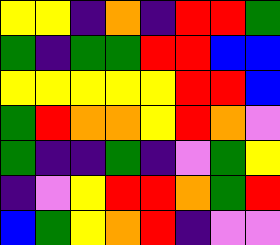[["yellow", "yellow", "indigo", "orange", "indigo", "red", "red", "green"], ["green", "indigo", "green", "green", "red", "red", "blue", "blue"], ["yellow", "yellow", "yellow", "yellow", "yellow", "red", "red", "blue"], ["green", "red", "orange", "orange", "yellow", "red", "orange", "violet"], ["green", "indigo", "indigo", "green", "indigo", "violet", "green", "yellow"], ["indigo", "violet", "yellow", "red", "red", "orange", "green", "red"], ["blue", "green", "yellow", "orange", "red", "indigo", "violet", "violet"]]